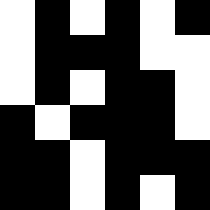[["white", "black", "white", "black", "white", "black"], ["white", "black", "black", "black", "white", "white"], ["white", "black", "white", "black", "black", "white"], ["black", "white", "black", "black", "black", "white"], ["black", "black", "white", "black", "black", "black"], ["black", "black", "white", "black", "white", "black"]]